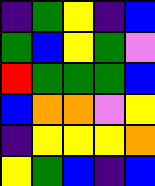[["indigo", "green", "yellow", "indigo", "blue"], ["green", "blue", "yellow", "green", "violet"], ["red", "green", "green", "green", "blue"], ["blue", "orange", "orange", "violet", "yellow"], ["indigo", "yellow", "yellow", "yellow", "orange"], ["yellow", "green", "blue", "indigo", "blue"]]